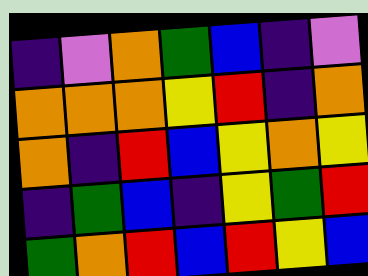[["indigo", "violet", "orange", "green", "blue", "indigo", "violet"], ["orange", "orange", "orange", "yellow", "red", "indigo", "orange"], ["orange", "indigo", "red", "blue", "yellow", "orange", "yellow"], ["indigo", "green", "blue", "indigo", "yellow", "green", "red"], ["green", "orange", "red", "blue", "red", "yellow", "blue"]]